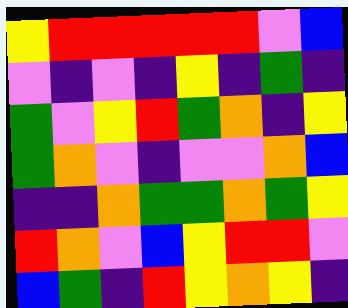[["yellow", "red", "red", "red", "red", "red", "violet", "blue"], ["violet", "indigo", "violet", "indigo", "yellow", "indigo", "green", "indigo"], ["green", "violet", "yellow", "red", "green", "orange", "indigo", "yellow"], ["green", "orange", "violet", "indigo", "violet", "violet", "orange", "blue"], ["indigo", "indigo", "orange", "green", "green", "orange", "green", "yellow"], ["red", "orange", "violet", "blue", "yellow", "red", "red", "violet"], ["blue", "green", "indigo", "red", "yellow", "orange", "yellow", "indigo"]]